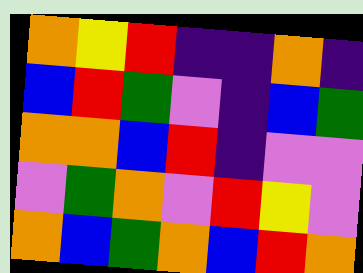[["orange", "yellow", "red", "indigo", "indigo", "orange", "indigo"], ["blue", "red", "green", "violet", "indigo", "blue", "green"], ["orange", "orange", "blue", "red", "indigo", "violet", "violet"], ["violet", "green", "orange", "violet", "red", "yellow", "violet"], ["orange", "blue", "green", "orange", "blue", "red", "orange"]]